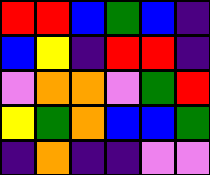[["red", "red", "blue", "green", "blue", "indigo"], ["blue", "yellow", "indigo", "red", "red", "indigo"], ["violet", "orange", "orange", "violet", "green", "red"], ["yellow", "green", "orange", "blue", "blue", "green"], ["indigo", "orange", "indigo", "indigo", "violet", "violet"]]